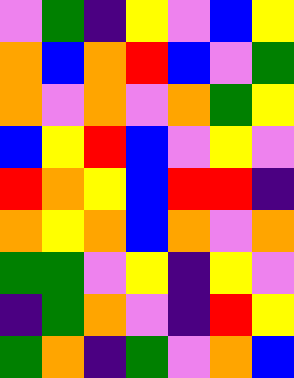[["violet", "green", "indigo", "yellow", "violet", "blue", "yellow"], ["orange", "blue", "orange", "red", "blue", "violet", "green"], ["orange", "violet", "orange", "violet", "orange", "green", "yellow"], ["blue", "yellow", "red", "blue", "violet", "yellow", "violet"], ["red", "orange", "yellow", "blue", "red", "red", "indigo"], ["orange", "yellow", "orange", "blue", "orange", "violet", "orange"], ["green", "green", "violet", "yellow", "indigo", "yellow", "violet"], ["indigo", "green", "orange", "violet", "indigo", "red", "yellow"], ["green", "orange", "indigo", "green", "violet", "orange", "blue"]]